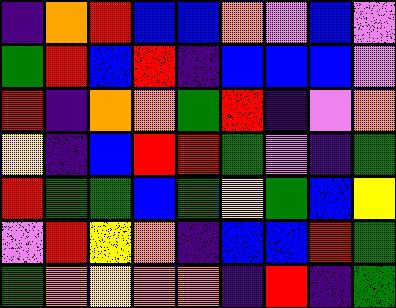[["indigo", "orange", "red", "blue", "blue", "orange", "violet", "blue", "violet"], ["green", "red", "blue", "red", "indigo", "blue", "blue", "blue", "violet"], ["red", "indigo", "orange", "orange", "green", "red", "indigo", "violet", "orange"], ["yellow", "indigo", "blue", "red", "red", "green", "violet", "indigo", "green"], ["red", "green", "green", "blue", "green", "yellow", "green", "blue", "yellow"], ["violet", "red", "yellow", "orange", "indigo", "blue", "blue", "red", "green"], ["green", "orange", "yellow", "orange", "orange", "indigo", "red", "indigo", "green"]]